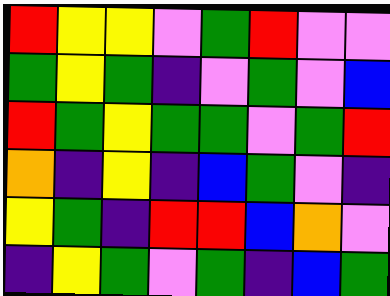[["red", "yellow", "yellow", "violet", "green", "red", "violet", "violet"], ["green", "yellow", "green", "indigo", "violet", "green", "violet", "blue"], ["red", "green", "yellow", "green", "green", "violet", "green", "red"], ["orange", "indigo", "yellow", "indigo", "blue", "green", "violet", "indigo"], ["yellow", "green", "indigo", "red", "red", "blue", "orange", "violet"], ["indigo", "yellow", "green", "violet", "green", "indigo", "blue", "green"]]